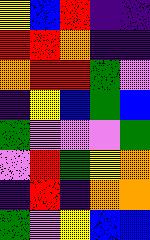[["yellow", "blue", "red", "indigo", "indigo"], ["red", "red", "orange", "indigo", "indigo"], ["orange", "red", "red", "green", "violet"], ["indigo", "yellow", "blue", "green", "blue"], ["green", "violet", "violet", "violet", "green"], ["violet", "red", "green", "yellow", "orange"], ["indigo", "red", "indigo", "orange", "orange"], ["green", "violet", "yellow", "blue", "blue"]]